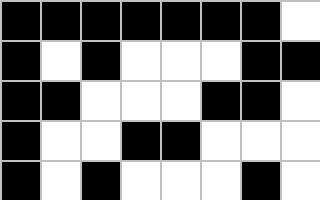[["black", "black", "black", "black", "black", "black", "black", "white"], ["black", "white", "black", "white", "white", "white", "black", "black"], ["black", "black", "white", "white", "white", "black", "black", "white"], ["black", "white", "white", "black", "black", "white", "white", "white"], ["black", "white", "black", "white", "white", "white", "black", "white"]]